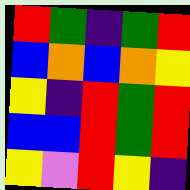[["red", "green", "indigo", "green", "red"], ["blue", "orange", "blue", "orange", "yellow"], ["yellow", "indigo", "red", "green", "red"], ["blue", "blue", "red", "green", "red"], ["yellow", "violet", "red", "yellow", "indigo"]]